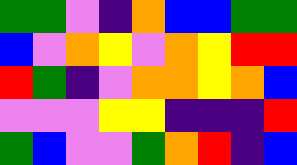[["green", "green", "violet", "indigo", "orange", "blue", "blue", "green", "green"], ["blue", "violet", "orange", "yellow", "violet", "orange", "yellow", "red", "red"], ["red", "green", "indigo", "violet", "orange", "orange", "yellow", "orange", "blue"], ["violet", "violet", "violet", "yellow", "yellow", "indigo", "indigo", "indigo", "red"], ["green", "blue", "violet", "violet", "green", "orange", "red", "indigo", "blue"]]